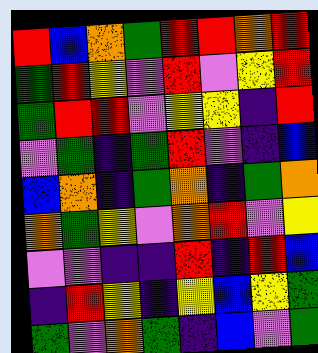[["red", "blue", "orange", "green", "red", "red", "orange", "red"], ["green", "red", "yellow", "violet", "red", "violet", "yellow", "red"], ["green", "red", "red", "violet", "yellow", "yellow", "indigo", "red"], ["violet", "green", "indigo", "green", "red", "violet", "indigo", "blue"], ["blue", "orange", "indigo", "green", "orange", "indigo", "green", "orange"], ["orange", "green", "yellow", "violet", "orange", "red", "violet", "yellow"], ["violet", "violet", "indigo", "indigo", "red", "indigo", "red", "blue"], ["indigo", "red", "yellow", "indigo", "yellow", "blue", "yellow", "green"], ["green", "violet", "orange", "green", "indigo", "blue", "violet", "green"]]